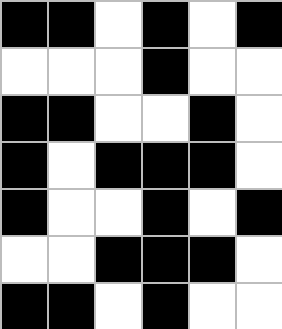[["black", "black", "white", "black", "white", "black"], ["white", "white", "white", "black", "white", "white"], ["black", "black", "white", "white", "black", "white"], ["black", "white", "black", "black", "black", "white"], ["black", "white", "white", "black", "white", "black"], ["white", "white", "black", "black", "black", "white"], ["black", "black", "white", "black", "white", "white"]]